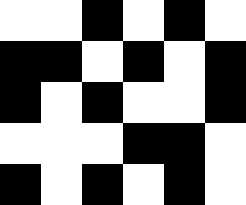[["white", "white", "black", "white", "black", "white"], ["black", "black", "white", "black", "white", "black"], ["black", "white", "black", "white", "white", "black"], ["white", "white", "white", "black", "black", "white"], ["black", "white", "black", "white", "black", "white"]]